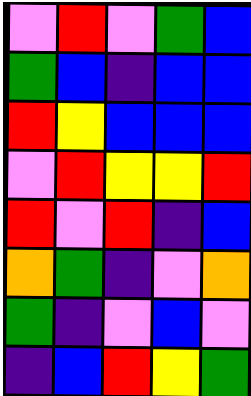[["violet", "red", "violet", "green", "blue"], ["green", "blue", "indigo", "blue", "blue"], ["red", "yellow", "blue", "blue", "blue"], ["violet", "red", "yellow", "yellow", "red"], ["red", "violet", "red", "indigo", "blue"], ["orange", "green", "indigo", "violet", "orange"], ["green", "indigo", "violet", "blue", "violet"], ["indigo", "blue", "red", "yellow", "green"]]